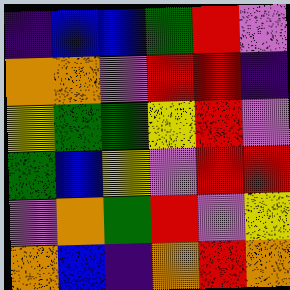[["indigo", "blue", "blue", "green", "red", "violet"], ["orange", "orange", "violet", "red", "red", "indigo"], ["yellow", "green", "green", "yellow", "red", "violet"], ["green", "blue", "yellow", "violet", "red", "red"], ["violet", "orange", "green", "red", "violet", "yellow"], ["orange", "blue", "indigo", "orange", "red", "orange"]]